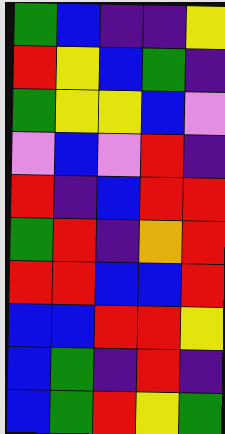[["green", "blue", "indigo", "indigo", "yellow"], ["red", "yellow", "blue", "green", "indigo"], ["green", "yellow", "yellow", "blue", "violet"], ["violet", "blue", "violet", "red", "indigo"], ["red", "indigo", "blue", "red", "red"], ["green", "red", "indigo", "orange", "red"], ["red", "red", "blue", "blue", "red"], ["blue", "blue", "red", "red", "yellow"], ["blue", "green", "indigo", "red", "indigo"], ["blue", "green", "red", "yellow", "green"]]